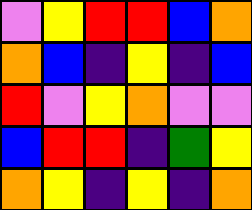[["violet", "yellow", "red", "red", "blue", "orange"], ["orange", "blue", "indigo", "yellow", "indigo", "blue"], ["red", "violet", "yellow", "orange", "violet", "violet"], ["blue", "red", "red", "indigo", "green", "yellow"], ["orange", "yellow", "indigo", "yellow", "indigo", "orange"]]